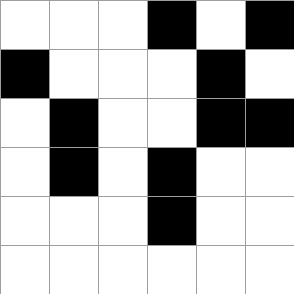[["white", "white", "white", "black", "white", "black"], ["black", "white", "white", "white", "black", "white"], ["white", "black", "white", "white", "black", "black"], ["white", "black", "white", "black", "white", "white"], ["white", "white", "white", "black", "white", "white"], ["white", "white", "white", "white", "white", "white"]]